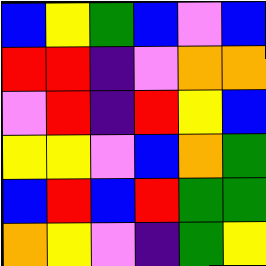[["blue", "yellow", "green", "blue", "violet", "blue"], ["red", "red", "indigo", "violet", "orange", "orange"], ["violet", "red", "indigo", "red", "yellow", "blue"], ["yellow", "yellow", "violet", "blue", "orange", "green"], ["blue", "red", "blue", "red", "green", "green"], ["orange", "yellow", "violet", "indigo", "green", "yellow"]]